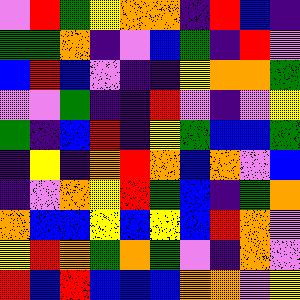[["violet", "red", "green", "yellow", "orange", "orange", "indigo", "red", "blue", "indigo"], ["green", "green", "orange", "indigo", "violet", "blue", "green", "indigo", "red", "violet"], ["blue", "red", "blue", "violet", "indigo", "indigo", "yellow", "orange", "orange", "green"], ["violet", "violet", "green", "indigo", "indigo", "red", "violet", "indigo", "violet", "yellow"], ["green", "indigo", "blue", "red", "indigo", "yellow", "green", "blue", "blue", "green"], ["indigo", "yellow", "indigo", "orange", "red", "orange", "blue", "orange", "violet", "blue"], ["indigo", "violet", "orange", "yellow", "red", "green", "blue", "indigo", "green", "orange"], ["orange", "blue", "blue", "yellow", "blue", "yellow", "blue", "red", "orange", "violet"], ["yellow", "red", "orange", "green", "orange", "green", "violet", "indigo", "orange", "violet"], ["red", "blue", "red", "blue", "blue", "blue", "orange", "orange", "violet", "yellow"]]